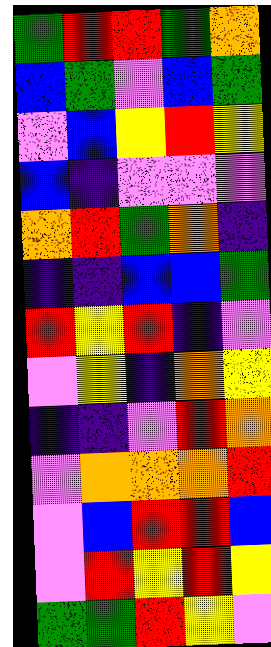[["green", "red", "red", "green", "orange"], ["blue", "green", "violet", "blue", "green"], ["violet", "blue", "yellow", "red", "yellow"], ["blue", "indigo", "violet", "violet", "violet"], ["orange", "red", "green", "orange", "indigo"], ["indigo", "indigo", "blue", "blue", "green"], ["red", "yellow", "red", "indigo", "violet"], ["violet", "yellow", "indigo", "orange", "yellow"], ["indigo", "indigo", "violet", "red", "orange"], ["violet", "orange", "orange", "orange", "red"], ["violet", "blue", "red", "red", "blue"], ["violet", "red", "yellow", "red", "yellow"], ["green", "green", "red", "yellow", "violet"]]